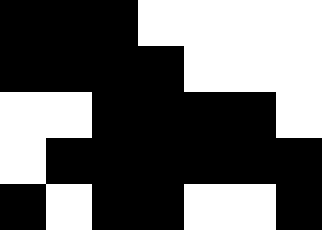[["black", "black", "black", "white", "white", "white", "white"], ["black", "black", "black", "black", "white", "white", "white"], ["white", "white", "black", "black", "black", "black", "white"], ["white", "black", "black", "black", "black", "black", "black"], ["black", "white", "black", "black", "white", "white", "black"]]